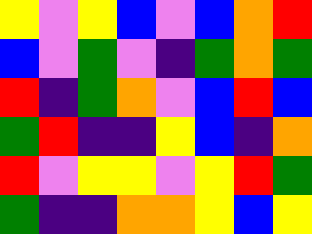[["yellow", "violet", "yellow", "blue", "violet", "blue", "orange", "red"], ["blue", "violet", "green", "violet", "indigo", "green", "orange", "green"], ["red", "indigo", "green", "orange", "violet", "blue", "red", "blue"], ["green", "red", "indigo", "indigo", "yellow", "blue", "indigo", "orange"], ["red", "violet", "yellow", "yellow", "violet", "yellow", "red", "green"], ["green", "indigo", "indigo", "orange", "orange", "yellow", "blue", "yellow"]]